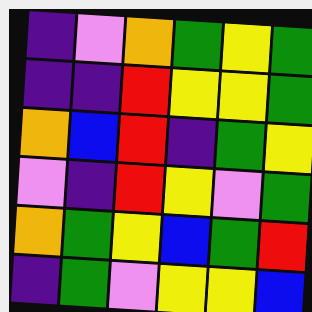[["indigo", "violet", "orange", "green", "yellow", "green"], ["indigo", "indigo", "red", "yellow", "yellow", "green"], ["orange", "blue", "red", "indigo", "green", "yellow"], ["violet", "indigo", "red", "yellow", "violet", "green"], ["orange", "green", "yellow", "blue", "green", "red"], ["indigo", "green", "violet", "yellow", "yellow", "blue"]]